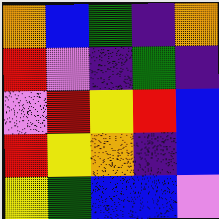[["orange", "blue", "green", "indigo", "orange"], ["red", "violet", "indigo", "green", "indigo"], ["violet", "red", "yellow", "red", "blue"], ["red", "yellow", "orange", "indigo", "blue"], ["yellow", "green", "blue", "blue", "violet"]]